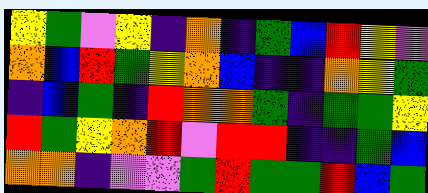[["yellow", "green", "violet", "yellow", "indigo", "orange", "indigo", "green", "blue", "red", "yellow", "violet"], ["orange", "blue", "red", "green", "yellow", "orange", "blue", "indigo", "indigo", "orange", "yellow", "green"], ["indigo", "blue", "green", "indigo", "red", "orange", "orange", "green", "indigo", "green", "green", "yellow"], ["red", "green", "yellow", "orange", "red", "violet", "red", "red", "indigo", "indigo", "green", "blue"], ["orange", "orange", "indigo", "violet", "violet", "green", "red", "green", "green", "red", "blue", "green"]]